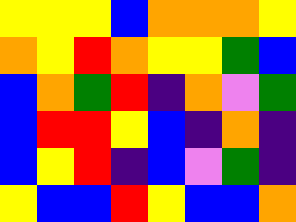[["yellow", "yellow", "yellow", "blue", "orange", "orange", "orange", "yellow"], ["orange", "yellow", "red", "orange", "yellow", "yellow", "green", "blue"], ["blue", "orange", "green", "red", "indigo", "orange", "violet", "green"], ["blue", "red", "red", "yellow", "blue", "indigo", "orange", "indigo"], ["blue", "yellow", "red", "indigo", "blue", "violet", "green", "indigo"], ["yellow", "blue", "blue", "red", "yellow", "blue", "blue", "orange"]]